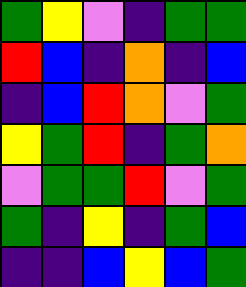[["green", "yellow", "violet", "indigo", "green", "green"], ["red", "blue", "indigo", "orange", "indigo", "blue"], ["indigo", "blue", "red", "orange", "violet", "green"], ["yellow", "green", "red", "indigo", "green", "orange"], ["violet", "green", "green", "red", "violet", "green"], ["green", "indigo", "yellow", "indigo", "green", "blue"], ["indigo", "indigo", "blue", "yellow", "blue", "green"]]